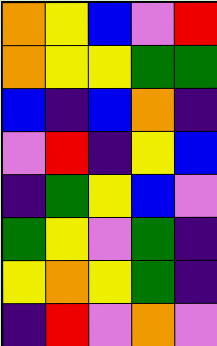[["orange", "yellow", "blue", "violet", "red"], ["orange", "yellow", "yellow", "green", "green"], ["blue", "indigo", "blue", "orange", "indigo"], ["violet", "red", "indigo", "yellow", "blue"], ["indigo", "green", "yellow", "blue", "violet"], ["green", "yellow", "violet", "green", "indigo"], ["yellow", "orange", "yellow", "green", "indigo"], ["indigo", "red", "violet", "orange", "violet"]]